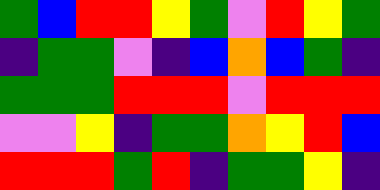[["green", "blue", "red", "red", "yellow", "green", "violet", "red", "yellow", "green"], ["indigo", "green", "green", "violet", "indigo", "blue", "orange", "blue", "green", "indigo"], ["green", "green", "green", "red", "red", "red", "violet", "red", "red", "red"], ["violet", "violet", "yellow", "indigo", "green", "green", "orange", "yellow", "red", "blue"], ["red", "red", "red", "green", "red", "indigo", "green", "green", "yellow", "indigo"]]